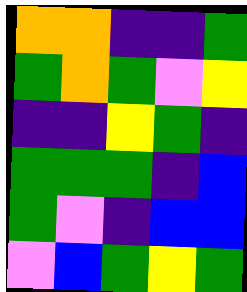[["orange", "orange", "indigo", "indigo", "green"], ["green", "orange", "green", "violet", "yellow"], ["indigo", "indigo", "yellow", "green", "indigo"], ["green", "green", "green", "indigo", "blue"], ["green", "violet", "indigo", "blue", "blue"], ["violet", "blue", "green", "yellow", "green"]]